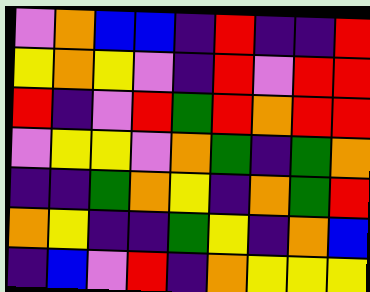[["violet", "orange", "blue", "blue", "indigo", "red", "indigo", "indigo", "red"], ["yellow", "orange", "yellow", "violet", "indigo", "red", "violet", "red", "red"], ["red", "indigo", "violet", "red", "green", "red", "orange", "red", "red"], ["violet", "yellow", "yellow", "violet", "orange", "green", "indigo", "green", "orange"], ["indigo", "indigo", "green", "orange", "yellow", "indigo", "orange", "green", "red"], ["orange", "yellow", "indigo", "indigo", "green", "yellow", "indigo", "orange", "blue"], ["indigo", "blue", "violet", "red", "indigo", "orange", "yellow", "yellow", "yellow"]]